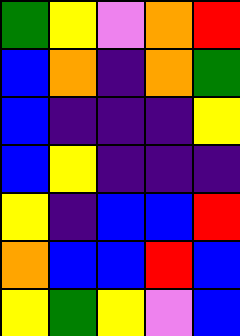[["green", "yellow", "violet", "orange", "red"], ["blue", "orange", "indigo", "orange", "green"], ["blue", "indigo", "indigo", "indigo", "yellow"], ["blue", "yellow", "indigo", "indigo", "indigo"], ["yellow", "indigo", "blue", "blue", "red"], ["orange", "blue", "blue", "red", "blue"], ["yellow", "green", "yellow", "violet", "blue"]]